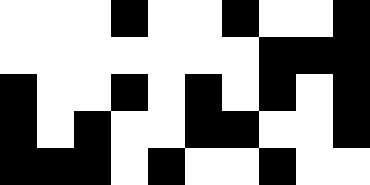[["white", "white", "white", "black", "white", "white", "black", "white", "white", "black"], ["white", "white", "white", "white", "white", "white", "white", "black", "black", "black"], ["black", "white", "white", "black", "white", "black", "white", "black", "white", "black"], ["black", "white", "black", "white", "white", "black", "black", "white", "white", "black"], ["black", "black", "black", "white", "black", "white", "white", "black", "white", "white"]]